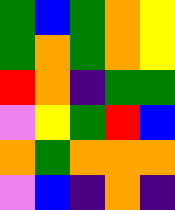[["green", "blue", "green", "orange", "yellow"], ["green", "orange", "green", "orange", "yellow"], ["red", "orange", "indigo", "green", "green"], ["violet", "yellow", "green", "red", "blue"], ["orange", "green", "orange", "orange", "orange"], ["violet", "blue", "indigo", "orange", "indigo"]]